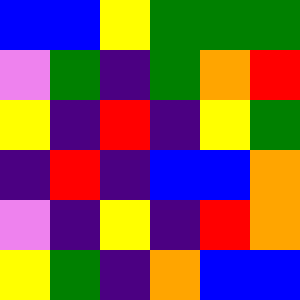[["blue", "blue", "yellow", "green", "green", "green"], ["violet", "green", "indigo", "green", "orange", "red"], ["yellow", "indigo", "red", "indigo", "yellow", "green"], ["indigo", "red", "indigo", "blue", "blue", "orange"], ["violet", "indigo", "yellow", "indigo", "red", "orange"], ["yellow", "green", "indigo", "orange", "blue", "blue"]]